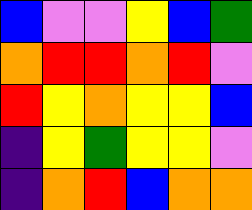[["blue", "violet", "violet", "yellow", "blue", "green"], ["orange", "red", "red", "orange", "red", "violet"], ["red", "yellow", "orange", "yellow", "yellow", "blue"], ["indigo", "yellow", "green", "yellow", "yellow", "violet"], ["indigo", "orange", "red", "blue", "orange", "orange"]]